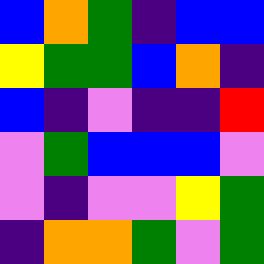[["blue", "orange", "green", "indigo", "blue", "blue"], ["yellow", "green", "green", "blue", "orange", "indigo"], ["blue", "indigo", "violet", "indigo", "indigo", "red"], ["violet", "green", "blue", "blue", "blue", "violet"], ["violet", "indigo", "violet", "violet", "yellow", "green"], ["indigo", "orange", "orange", "green", "violet", "green"]]